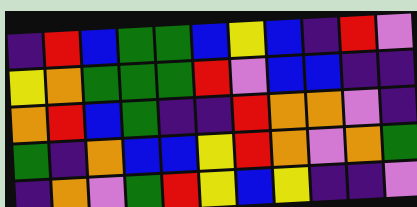[["indigo", "red", "blue", "green", "green", "blue", "yellow", "blue", "indigo", "red", "violet"], ["yellow", "orange", "green", "green", "green", "red", "violet", "blue", "blue", "indigo", "indigo"], ["orange", "red", "blue", "green", "indigo", "indigo", "red", "orange", "orange", "violet", "indigo"], ["green", "indigo", "orange", "blue", "blue", "yellow", "red", "orange", "violet", "orange", "green"], ["indigo", "orange", "violet", "green", "red", "yellow", "blue", "yellow", "indigo", "indigo", "violet"]]